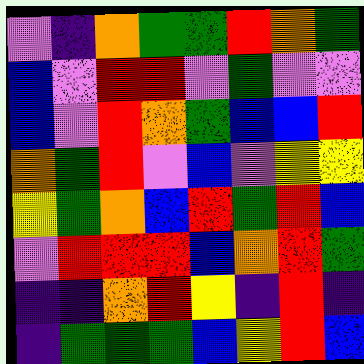[["violet", "indigo", "orange", "green", "green", "red", "orange", "green"], ["blue", "violet", "red", "red", "violet", "green", "violet", "violet"], ["blue", "violet", "red", "orange", "green", "blue", "blue", "red"], ["orange", "green", "red", "violet", "blue", "violet", "yellow", "yellow"], ["yellow", "green", "orange", "blue", "red", "green", "red", "blue"], ["violet", "red", "red", "red", "blue", "orange", "red", "green"], ["indigo", "indigo", "orange", "red", "yellow", "indigo", "red", "indigo"], ["indigo", "green", "green", "green", "blue", "yellow", "red", "blue"]]